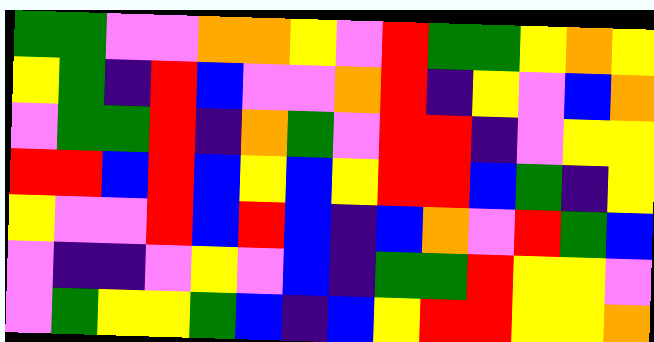[["green", "green", "violet", "violet", "orange", "orange", "yellow", "violet", "red", "green", "green", "yellow", "orange", "yellow"], ["yellow", "green", "indigo", "red", "blue", "violet", "violet", "orange", "red", "indigo", "yellow", "violet", "blue", "orange"], ["violet", "green", "green", "red", "indigo", "orange", "green", "violet", "red", "red", "indigo", "violet", "yellow", "yellow"], ["red", "red", "blue", "red", "blue", "yellow", "blue", "yellow", "red", "red", "blue", "green", "indigo", "yellow"], ["yellow", "violet", "violet", "red", "blue", "red", "blue", "indigo", "blue", "orange", "violet", "red", "green", "blue"], ["violet", "indigo", "indigo", "violet", "yellow", "violet", "blue", "indigo", "green", "green", "red", "yellow", "yellow", "violet"], ["violet", "green", "yellow", "yellow", "green", "blue", "indigo", "blue", "yellow", "red", "red", "yellow", "yellow", "orange"]]